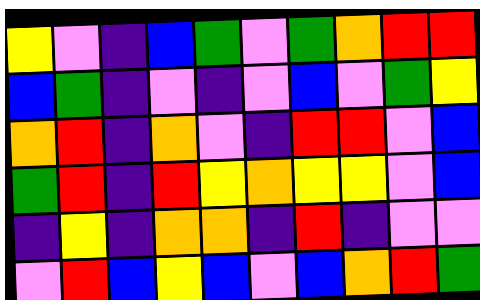[["yellow", "violet", "indigo", "blue", "green", "violet", "green", "orange", "red", "red"], ["blue", "green", "indigo", "violet", "indigo", "violet", "blue", "violet", "green", "yellow"], ["orange", "red", "indigo", "orange", "violet", "indigo", "red", "red", "violet", "blue"], ["green", "red", "indigo", "red", "yellow", "orange", "yellow", "yellow", "violet", "blue"], ["indigo", "yellow", "indigo", "orange", "orange", "indigo", "red", "indigo", "violet", "violet"], ["violet", "red", "blue", "yellow", "blue", "violet", "blue", "orange", "red", "green"]]